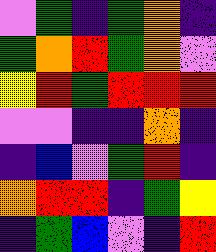[["violet", "green", "indigo", "green", "orange", "indigo"], ["green", "orange", "red", "green", "orange", "violet"], ["yellow", "red", "green", "red", "red", "red"], ["violet", "violet", "indigo", "indigo", "orange", "indigo"], ["indigo", "blue", "violet", "green", "red", "indigo"], ["orange", "red", "red", "indigo", "green", "yellow"], ["indigo", "green", "blue", "violet", "indigo", "red"]]